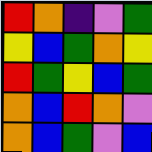[["red", "orange", "indigo", "violet", "green"], ["yellow", "blue", "green", "orange", "yellow"], ["red", "green", "yellow", "blue", "green"], ["orange", "blue", "red", "orange", "violet"], ["orange", "blue", "green", "violet", "blue"]]